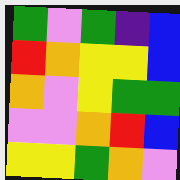[["green", "violet", "green", "indigo", "blue"], ["red", "orange", "yellow", "yellow", "blue"], ["orange", "violet", "yellow", "green", "green"], ["violet", "violet", "orange", "red", "blue"], ["yellow", "yellow", "green", "orange", "violet"]]